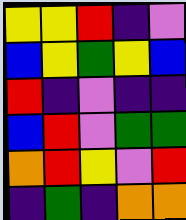[["yellow", "yellow", "red", "indigo", "violet"], ["blue", "yellow", "green", "yellow", "blue"], ["red", "indigo", "violet", "indigo", "indigo"], ["blue", "red", "violet", "green", "green"], ["orange", "red", "yellow", "violet", "red"], ["indigo", "green", "indigo", "orange", "orange"]]